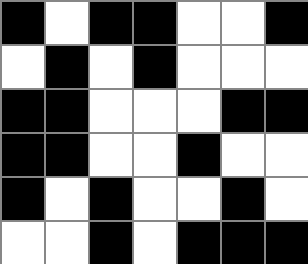[["black", "white", "black", "black", "white", "white", "black"], ["white", "black", "white", "black", "white", "white", "white"], ["black", "black", "white", "white", "white", "black", "black"], ["black", "black", "white", "white", "black", "white", "white"], ["black", "white", "black", "white", "white", "black", "white"], ["white", "white", "black", "white", "black", "black", "black"]]